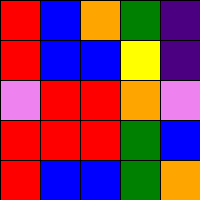[["red", "blue", "orange", "green", "indigo"], ["red", "blue", "blue", "yellow", "indigo"], ["violet", "red", "red", "orange", "violet"], ["red", "red", "red", "green", "blue"], ["red", "blue", "blue", "green", "orange"]]